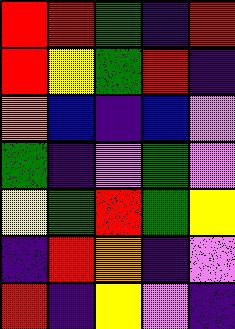[["red", "red", "green", "indigo", "red"], ["red", "yellow", "green", "red", "indigo"], ["orange", "blue", "indigo", "blue", "violet"], ["green", "indigo", "violet", "green", "violet"], ["yellow", "green", "red", "green", "yellow"], ["indigo", "red", "orange", "indigo", "violet"], ["red", "indigo", "yellow", "violet", "indigo"]]